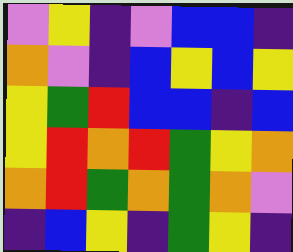[["violet", "yellow", "indigo", "violet", "blue", "blue", "indigo"], ["orange", "violet", "indigo", "blue", "yellow", "blue", "yellow"], ["yellow", "green", "red", "blue", "blue", "indigo", "blue"], ["yellow", "red", "orange", "red", "green", "yellow", "orange"], ["orange", "red", "green", "orange", "green", "orange", "violet"], ["indigo", "blue", "yellow", "indigo", "green", "yellow", "indigo"]]